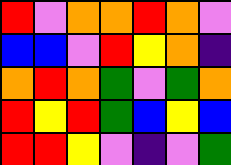[["red", "violet", "orange", "orange", "red", "orange", "violet"], ["blue", "blue", "violet", "red", "yellow", "orange", "indigo"], ["orange", "red", "orange", "green", "violet", "green", "orange"], ["red", "yellow", "red", "green", "blue", "yellow", "blue"], ["red", "red", "yellow", "violet", "indigo", "violet", "green"]]